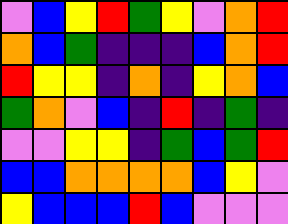[["violet", "blue", "yellow", "red", "green", "yellow", "violet", "orange", "red"], ["orange", "blue", "green", "indigo", "indigo", "indigo", "blue", "orange", "red"], ["red", "yellow", "yellow", "indigo", "orange", "indigo", "yellow", "orange", "blue"], ["green", "orange", "violet", "blue", "indigo", "red", "indigo", "green", "indigo"], ["violet", "violet", "yellow", "yellow", "indigo", "green", "blue", "green", "red"], ["blue", "blue", "orange", "orange", "orange", "orange", "blue", "yellow", "violet"], ["yellow", "blue", "blue", "blue", "red", "blue", "violet", "violet", "violet"]]